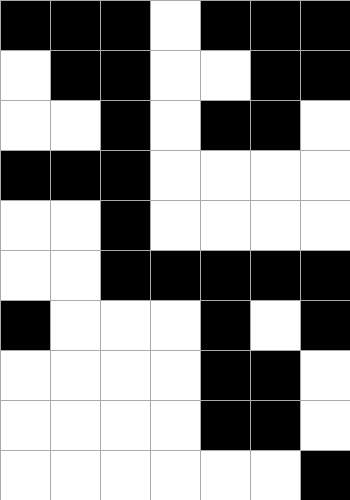[["black", "black", "black", "white", "black", "black", "black"], ["white", "black", "black", "white", "white", "black", "black"], ["white", "white", "black", "white", "black", "black", "white"], ["black", "black", "black", "white", "white", "white", "white"], ["white", "white", "black", "white", "white", "white", "white"], ["white", "white", "black", "black", "black", "black", "black"], ["black", "white", "white", "white", "black", "white", "black"], ["white", "white", "white", "white", "black", "black", "white"], ["white", "white", "white", "white", "black", "black", "white"], ["white", "white", "white", "white", "white", "white", "black"]]